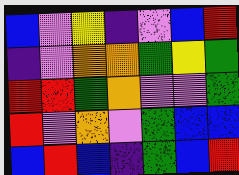[["blue", "violet", "yellow", "indigo", "violet", "blue", "red"], ["indigo", "violet", "orange", "orange", "green", "yellow", "green"], ["red", "red", "green", "orange", "violet", "violet", "green"], ["red", "violet", "orange", "violet", "green", "blue", "blue"], ["blue", "red", "blue", "indigo", "green", "blue", "red"]]